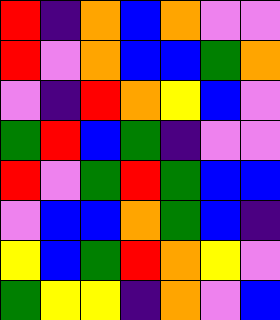[["red", "indigo", "orange", "blue", "orange", "violet", "violet"], ["red", "violet", "orange", "blue", "blue", "green", "orange"], ["violet", "indigo", "red", "orange", "yellow", "blue", "violet"], ["green", "red", "blue", "green", "indigo", "violet", "violet"], ["red", "violet", "green", "red", "green", "blue", "blue"], ["violet", "blue", "blue", "orange", "green", "blue", "indigo"], ["yellow", "blue", "green", "red", "orange", "yellow", "violet"], ["green", "yellow", "yellow", "indigo", "orange", "violet", "blue"]]